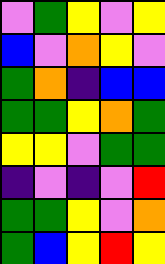[["violet", "green", "yellow", "violet", "yellow"], ["blue", "violet", "orange", "yellow", "violet"], ["green", "orange", "indigo", "blue", "blue"], ["green", "green", "yellow", "orange", "green"], ["yellow", "yellow", "violet", "green", "green"], ["indigo", "violet", "indigo", "violet", "red"], ["green", "green", "yellow", "violet", "orange"], ["green", "blue", "yellow", "red", "yellow"]]